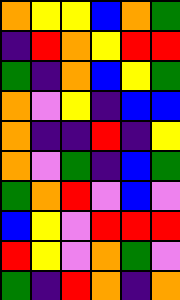[["orange", "yellow", "yellow", "blue", "orange", "green"], ["indigo", "red", "orange", "yellow", "red", "red"], ["green", "indigo", "orange", "blue", "yellow", "green"], ["orange", "violet", "yellow", "indigo", "blue", "blue"], ["orange", "indigo", "indigo", "red", "indigo", "yellow"], ["orange", "violet", "green", "indigo", "blue", "green"], ["green", "orange", "red", "violet", "blue", "violet"], ["blue", "yellow", "violet", "red", "red", "red"], ["red", "yellow", "violet", "orange", "green", "violet"], ["green", "indigo", "red", "orange", "indigo", "orange"]]